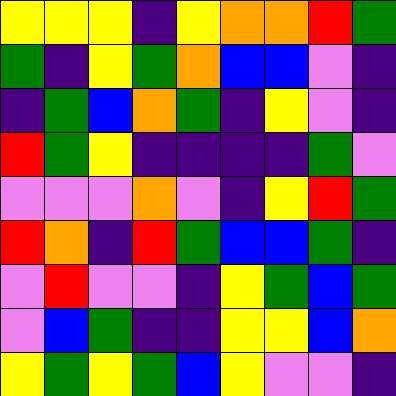[["yellow", "yellow", "yellow", "indigo", "yellow", "orange", "orange", "red", "green"], ["green", "indigo", "yellow", "green", "orange", "blue", "blue", "violet", "indigo"], ["indigo", "green", "blue", "orange", "green", "indigo", "yellow", "violet", "indigo"], ["red", "green", "yellow", "indigo", "indigo", "indigo", "indigo", "green", "violet"], ["violet", "violet", "violet", "orange", "violet", "indigo", "yellow", "red", "green"], ["red", "orange", "indigo", "red", "green", "blue", "blue", "green", "indigo"], ["violet", "red", "violet", "violet", "indigo", "yellow", "green", "blue", "green"], ["violet", "blue", "green", "indigo", "indigo", "yellow", "yellow", "blue", "orange"], ["yellow", "green", "yellow", "green", "blue", "yellow", "violet", "violet", "indigo"]]